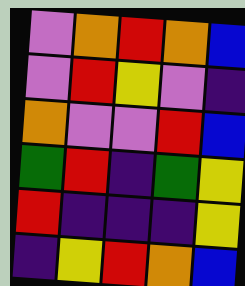[["violet", "orange", "red", "orange", "blue"], ["violet", "red", "yellow", "violet", "indigo"], ["orange", "violet", "violet", "red", "blue"], ["green", "red", "indigo", "green", "yellow"], ["red", "indigo", "indigo", "indigo", "yellow"], ["indigo", "yellow", "red", "orange", "blue"]]